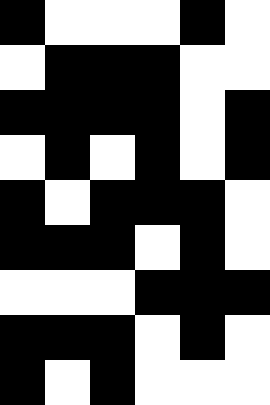[["black", "white", "white", "white", "black", "white"], ["white", "black", "black", "black", "white", "white"], ["black", "black", "black", "black", "white", "black"], ["white", "black", "white", "black", "white", "black"], ["black", "white", "black", "black", "black", "white"], ["black", "black", "black", "white", "black", "white"], ["white", "white", "white", "black", "black", "black"], ["black", "black", "black", "white", "black", "white"], ["black", "white", "black", "white", "white", "white"]]